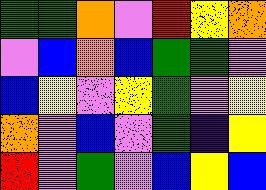[["green", "green", "orange", "violet", "red", "yellow", "orange"], ["violet", "blue", "orange", "blue", "green", "green", "violet"], ["blue", "yellow", "violet", "yellow", "green", "violet", "yellow"], ["orange", "violet", "blue", "violet", "green", "indigo", "yellow"], ["red", "violet", "green", "violet", "blue", "yellow", "blue"]]